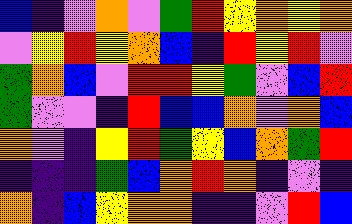[["blue", "indigo", "violet", "orange", "violet", "green", "red", "yellow", "orange", "yellow", "orange"], ["violet", "yellow", "red", "yellow", "orange", "blue", "indigo", "red", "yellow", "red", "violet"], ["green", "orange", "blue", "violet", "red", "red", "yellow", "green", "violet", "blue", "red"], ["green", "violet", "violet", "indigo", "red", "blue", "blue", "orange", "violet", "orange", "blue"], ["orange", "violet", "indigo", "yellow", "red", "green", "yellow", "blue", "orange", "green", "red"], ["indigo", "indigo", "indigo", "green", "blue", "orange", "red", "orange", "indigo", "violet", "indigo"], ["orange", "indigo", "blue", "yellow", "orange", "orange", "indigo", "indigo", "violet", "red", "blue"]]